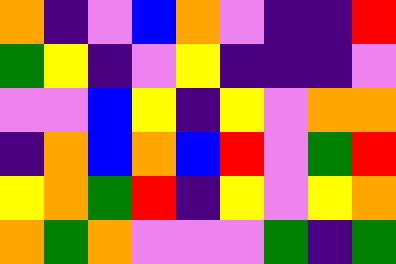[["orange", "indigo", "violet", "blue", "orange", "violet", "indigo", "indigo", "red"], ["green", "yellow", "indigo", "violet", "yellow", "indigo", "indigo", "indigo", "violet"], ["violet", "violet", "blue", "yellow", "indigo", "yellow", "violet", "orange", "orange"], ["indigo", "orange", "blue", "orange", "blue", "red", "violet", "green", "red"], ["yellow", "orange", "green", "red", "indigo", "yellow", "violet", "yellow", "orange"], ["orange", "green", "orange", "violet", "violet", "violet", "green", "indigo", "green"]]